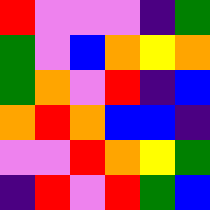[["red", "violet", "violet", "violet", "indigo", "green"], ["green", "violet", "blue", "orange", "yellow", "orange"], ["green", "orange", "violet", "red", "indigo", "blue"], ["orange", "red", "orange", "blue", "blue", "indigo"], ["violet", "violet", "red", "orange", "yellow", "green"], ["indigo", "red", "violet", "red", "green", "blue"]]